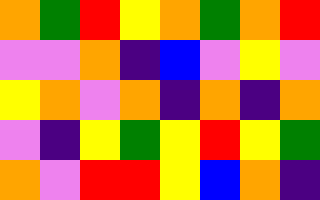[["orange", "green", "red", "yellow", "orange", "green", "orange", "red"], ["violet", "violet", "orange", "indigo", "blue", "violet", "yellow", "violet"], ["yellow", "orange", "violet", "orange", "indigo", "orange", "indigo", "orange"], ["violet", "indigo", "yellow", "green", "yellow", "red", "yellow", "green"], ["orange", "violet", "red", "red", "yellow", "blue", "orange", "indigo"]]